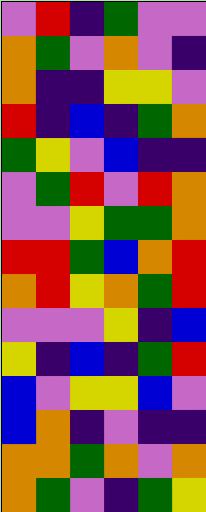[["violet", "red", "indigo", "green", "violet", "violet"], ["orange", "green", "violet", "orange", "violet", "indigo"], ["orange", "indigo", "indigo", "yellow", "yellow", "violet"], ["red", "indigo", "blue", "indigo", "green", "orange"], ["green", "yellow", "violet", "blue", "indigo", "indigo"], ["violet", "green", "red", "violet", "red", "orange"], ["violet", "violet", "yellow", "green", "green", "orange"], ["red", "red", "green", "blue", "orange", "red"], ["orange", "red", "yellow", "orange", "green", "red"], ["violet", "violet", "violet", "yellow", "indigo", "blue"], ["yellow", "indigo", "blue", "indigo", "green", "red"], ["blue", "violet", "yellow", "yellow", "blue", "violet"], ["blue", "orange", "indigo", "violet", "indigo", "indigo"], ["orange", "orange", "green", "orange", "violet", "orange"], ["orange", "green", "violet", "indigo", "green", "yellow"]]